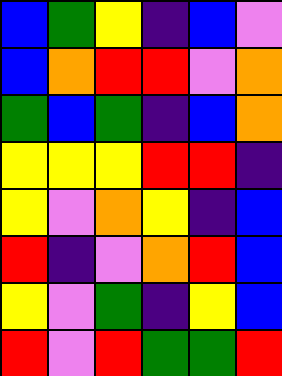[["blue", "green", "yellow", "indigo", "blue", "violet"], ["blue", "orange", "red", "red", "violet", "orange"], ["green", "blue", "green", "indigo", "blue", "orange"], ["yellow", "yellow", "yellow", "red", "red", "indigo"], ["yellow", "violet", "orange", "yellow", "indigo", "blue"], ["red", "indigo", "violet", "orange", "red", "blue"], ["yellow", "violet", "green", "indigo", "yellow", "blue"], ["red", "violet", "red", "green", "green", "red"]]